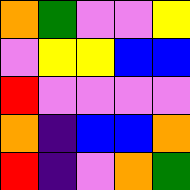[["orange", "green", "violet", "violet", "yellow"], ["violet", "yellow", "yellow", "blue", "blue"], ["red", "violet", "violet", "violet", "violet"], ["orange", "indigo", "blue", "blue", "orange"], ["red", "indigo", "violet", "orange", "green"]]